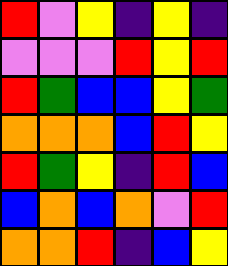[["red", "violet", "yellow", "indigo", "yellow", "indigo"], ["violet", "violet", "violet", "red", "yellow", "red"], ["red", "green", "blue", "blue", "yellow", "green"], ["orange", "orange", "orange", "blue", "red", "yellow"], ["red", "green", "yellow", "indigo", "red", "blue"], ["blue", "orange", "blue", "orange", "violet", "red"], ["orange", "orange", "red", "indigo", "blue", "yellow"]]